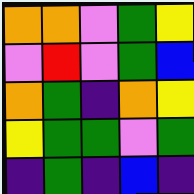[["orange", "orange", "violet", "green", "yellow"], ["violet", "red", "violet", "green", "blue"], ["orange", "green", "indigo", "orange", "yellow"], ["yellow", "green", "green", "violet", "green"], ["indigo", "green", "indigo", "blue", "indigo"]]